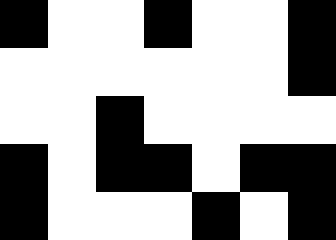[["black", "white", "white", "black", "white", "white", "black"], ["white", "white", "white", "white", "white", "white", "black"], ["white", "white", "black", "white", "white", "white", "white"], ["black", "white", "black", "black", "white", "black", "black"], ["black", "white", "white", "white", "black", "white", "black"]]